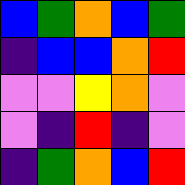[["blue", "green", "orange", "blue", "green"], ["indigo", "blue", "blue", "orange", "red"], ["violet", "violet", "yellow", "orange", "violet"], ["violet", "indigo", "red", "indigo", "violet"], ["indigo", "green", "orange", "blue", "red"]]